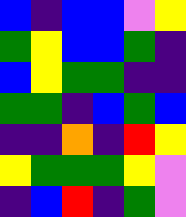[["blue", "indigo", "blue", "blue", "violet", "yellow"], ["green", "yellow", "blue", "blue", "green", "indigo"], ["blue", "yellow", "green", "green", "indigo", "indigo"], ["green", "green", "indigo", "blue", "green", "blue"], ["indigo", "indigo", "orange", "indigo", "red", "yellow"], ["yellow", "green", "green", "green", "yellow", "violet"], ["indigo", "blue", "red", "indigo", "green", "violet"]]